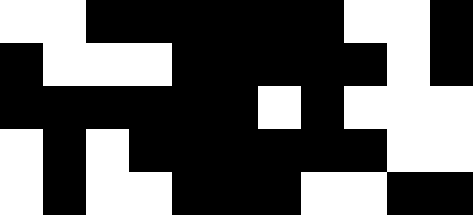[["white", "white", "black", "black", "black", "black", "black", "black", "white", "white", "black"], ["black", "white", "white", "white", "black", "black", "black", "black", "black", "white", "black"], ["black", "black", "black", "black", "black", "black", "white", "black", "white", "white", "white"], ["white", "black", "white", "black", "black", "black", "black", "black", "black", "white", "white"], ["white", "black", "white", "white", "black", "black", "black", "white", "white", "black", "black"]]